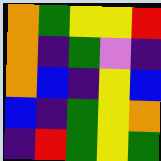[["orange", "green", "yellow", "yellow", "red"], ["orange", "indigo", "green", "violet", "indigo"], ["orange", "blue", "indigo", "yellow", "blue"], ["blue", "indigo", "green", "yellow", "orange"], ["indigo", "red", "green", "yellow", "green"]]